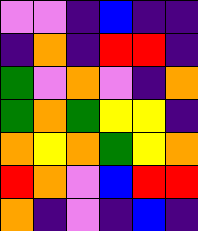[["violet", "violet", "indigo", "blue", "indigo", "indigo"], ["indigo", "orange", "indigo", "red", "red", "indigo"], ["green", "violet", "orange", "violet", "indigo", "orange"], ["green", "orange", "green", "yellow", "yellow", "indigo"], ["orange", "yellow", "orange", "green", "yellow", "orange"], ["red", "orange", "violet", "blue", "red", "red"], ["orange", "indigo", "violet", "indigo", "blue", "indigo"]]